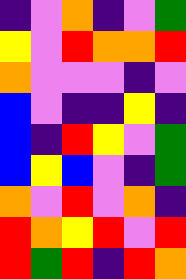[["indigo", "violet", "orange", "indigo", "violet", "green"], ["yellow", "violet", "red", "orange", "orange", "red"], ["orange", "violet", "violet", "violet", "indigo", "violet"], ["blue", "violet", "indigo", "indigo", "yellow", "indigo"], ["blue", "indigo", "red", "yellow", "violet", "green"], ["blue", "yellow", "blue", "violet", "indigo", "green"], ["orange", "violet", "red", "violet", "orange", "indigo"], ["red", "orange", "yellow", "red", "violet", "red"], ["red", "green", "red", "indigo", "red", "orange"]]